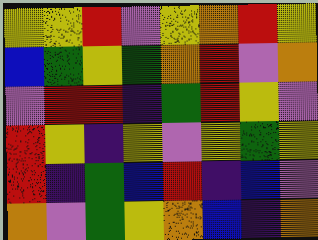[["yellow", "yellow", "red", "violet", "yellow", "orange", "red", "yellow"], ["blue", "green", "yellow", "green", "orange", "red", "violet", "orange"], ["violet", "red", "red", "indigo", "green", "red", "yellow", "violet"], ["red", "yellow", "indigo", "yellow", "violet", "yellow", "green", "yellow"], ["red", "indigo", "green", "blue", "red", "indigo", "blue", "violet"], ["orange", "violet", "green", "yellow", "orange", "blue", "indigo", "orange"]]